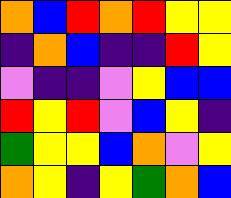[["orange", "blue", "red", "orange", "red", "yellow", "yellow"], ["indigo", "orange", "blue", "indigo", "indigo", "red", "yellow"], ["violet", "indigo", "indigo", "violet", "yellow", "blue", "blue"], ["red", "yellow", "red", "violet", "blue", "yellow", "indigo"], ["green", "yellow", "yellow", "blue", "orange", "violet", "yellow"], ["orange", "yellow", "indigo", "yellow", "green", "orange", "blue"]]